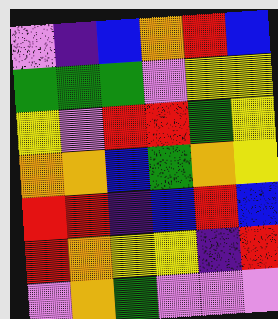[["violet", "indigo", "blue", "orange", "red", "blue"], ["green", "green", "green", "violet", "yellow", "yellow"], ["yellow", "violet", "red", "red", "green", "yellow"], ["orange", "orange", "blue", "green", "orange", "yellow"], ["red", "red", "indigo", "blue", "red", "blue"], ["red", "orange", "yellow", "yellow", "indigo", "red"], ["violet", "orange", "green", "violet", "violet", "violet"]]